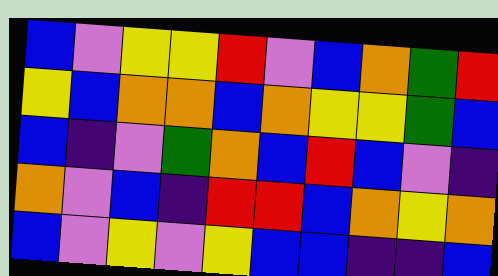[["blue", "violet", "yellow", "yellow", "red", "violet", "blue", "orange", "green", "red"], ["yellow", "blue", "orange", "orange", "blue", "orange", "yellow", "yellow", "green", "blue"], ["blue", "indigo", "violet", "green", "orange", "blue", "red", "blue", "violet", "indigo"], ["orange", "violet", "blue", "indigo", "red", "red", "blue", "orange", "yellow", "orange"], ["blue", "violet", "yellow", "violet", "yellow", "blue", "blue", "indigo", "indigo", "blue"]]